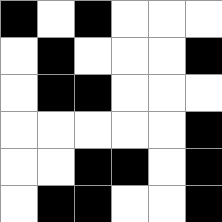[["black", "white", "black", "white", "white", "white"], ["white", "black", "white", "white", "white", "black"], ["white", "black", "black", "white", "white", "white"], ["white", "white", "white", "white", "white", "black"], ["white", "white", "black", "black", "white", "black"], ["white", "black", "black", "white", "white", "black"]]